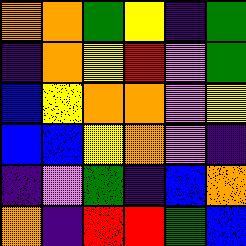[["orange", "orange", "green", "yellow", "indigo", "green"], ["indigo", "orange", "yellow", "red", "violet", "green"], ["blue", "yellow", "orange", "orange", "violet", "yellow"], ["blue", "blue", "yellow", "orange", "violet", "indigo"], ["indigo", "violet", "green", "indigo", "blue", "orange"], ["orange", "indigo", "red", "red", "green", "blue"]]